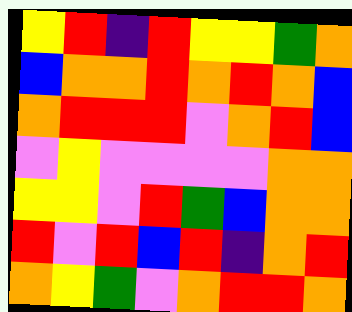[["yellow", "red", "indigo", "red", "yellow", "yellow", "green", "orange"], ["blue", "orange", "orange", "red", "orange", "red", "orange", "blue"], ["orange", "red", "red", "red", "violet", "orange", "red", "blue"], ["violet", "yellow", "violet", "violet", "violet", "violet", "orange", "orange"], ["yellow", "yellow", "violet", "red", "green", "blue", "orange", "orange"], ["red", "violet", "red", "blue", "red", "indigo", "orange", "red"], ["orange", "yellow", "green", "violet", "orange", "red", "red", "orange"]]